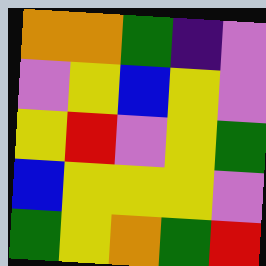[["orange", "orange", "green", "indigo", "violet"], ["violet", "yellow", "blue", "yellow", "violet"], ["yellow", "red", "violet", "yellow", "green"], ["blue", "yellow", "yellow", "yellow", "violet"], ["green", "yellow", "orange", "green", "red"]]